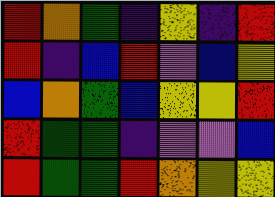[["red", "orange", "green", "indigo", "yellow", "indigo", "red"], ["red", "indigo", "blue", "red", "violet", "blue", "yellow"], ["blue", "orange", "green", "blue", "yellow", "yellow", "red"], ["red", "green", "green", "indigo", "violet", "violet", "blue"], ["red", "green", "green", "red", "orange", "yellow", "yellow"]]